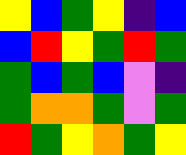[["yellow", "blue", "green", "yellow", "indigo", "blue"], ["blue", "red", "yellow", "green", "red", "green"], ["green", "blue", "green", "blue", "violet", "indigo"], ["green", "orange", "orange", "green", "violet", "green"], ["red", "green", "yellow", "orange", "green", "yellow"]]